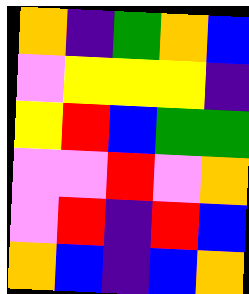[["orange", "indigo", "green", "orange", "blue"], ["violet", "yellow", "yellow", "yellow", "indigo"], ["yellow", "red", "blue", "green", "green"], ["violet", "violet", "red", "violet", "orange"], ["violet", "red", "indigo", "red", "blue"], ["orange", "blue", "indigo", "blue", "orange"]]